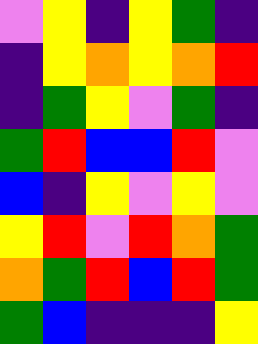[["violet", "yellow", "indigo", "yellow", "green", "indigo"], ["indigo", "yellow", "orange", "yellow", "orange", "red"], ["indigo", "green", "yellow", "violet", "green", "indigo"], ["green", "red", "blue", "blue", "red", "violet"], ["blue", "indigo", "yellow", "violet", "yellow", "violet"], ["yellow", "red", "violet", "red", "orange", "green"], ["orange", "green", "red", "blue", "red", "green"], ["green", "blue", "indigo", "indigo", "indigo", "yellow"]]